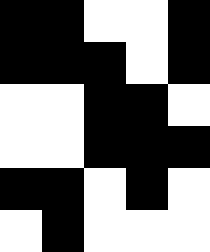[["black", "black", "white", "white", "black"], ["black", "black", "black", "white", "black"], ["white", "white", "black", "black", "white"], ["white", "white", "black", "black", "black"], ["black", "black", "white", "black", "white"], ["white", "black", "white", "white", "white"]]